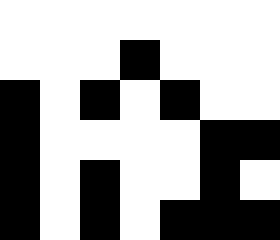[["white", "white", "white", "white", "white", "white", "white"], ["white", "white", "white", "black", "white", "white", "white"], ["black", "white", "black", "white", "black", "white", "white"], ["black", "white", "white", "white", "white", "black", "black"], ["black", "white", "black", "white", "white", "black", "white"], ["black", "white", "black", "white", "black", "black", "black"]]